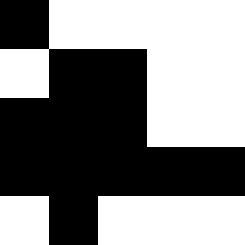[["black", "white", "white", "white", "white"], ["white", "black", "black", "white", "white"], ["black", "black", "black", "white", "white"], ["black", "black", "black", "black", "black"], ["white", "black", "white", "white", "white"]]